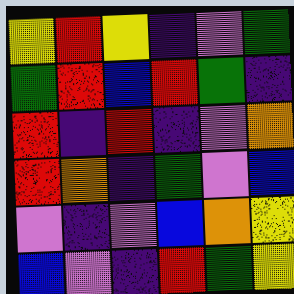[["yellow", "red", "yellow", "indigo", "violet", "green"], ["green", "red", "blue", "red", "green", "indigo"], ["red", "indigo", "red", "indigo", "violet", "orange"], ["red", "orange", "indigo", "green", "violet", "blue"], ["violet", "indigo", "violet", "blue", "orange", "yellow"], ["blue", "violet", "indigo", "red", "green", "yellow"]]